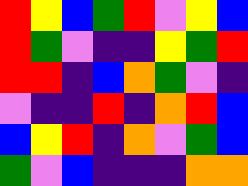[["red", "yellow", "blue", "green", "red", "violet", "yellow", "blue"], ["red", "green", "violet", "indigo", "indigo", "yellow", "green", "red"], ["red", "red", "indigo", "blue", "orange", "green", "violet", "indigo"], ["violet", "indigo", "indigo", "red", "indigo", "orange", "red", "blue"], ["blue", "yellow", "red", "indigo", "orange", "violet", "green", "blue"], ["green", "violet", "blue", "indigo", "indigo", "indigo", "orange", "orange"]]